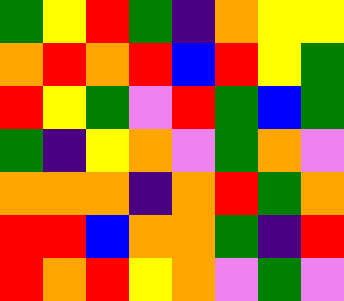[["green", "yellow", "red", "green", "indigo", "orange", "yellow", "yellow"], ["orange", "red", "orange", "red", "blue", "red", "yellow", "green"], ["red", "yellow", "green", "violet", "red", "green", "blue", "green"], ["green", "indigo", "yellow", "orange", "violet", "green", "orange", "violet"], ["orange", "orange", "orange", "indigo", "orange", "red", "green", "orange"], ["red", "red", "blue", "orange", "orange", "green", "indigo", "red"], ["red", "orange", "red", "yellow", "orange", "violet", "green", "violet"]]